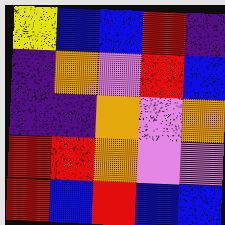[["yellow", "blue", "blue", "red", "indigo"], ["indigo", "orange", "violet", "red", "blue"], ["indigo", "indigo", "orange", "violet", "orange"], ["red", "red", "orange", "violet", "violet"], ["red", "blue", "red", "blue", "blue"]]